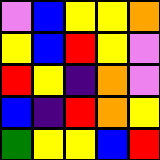[["violet", "blue", "yellow", "yellow", "orange"], ["yellow", "blue", "red", "yellow", "violet"], ["red", "yellow", "indigo", "orange", "violet"], ["blue", "indigo", "red", "orange", "yellow"], ["green", "yellow", "yellow", "blue", "red"]]